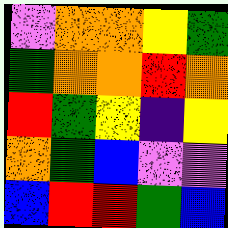[["violet", "orange", "orange", "yellow", "green"], ["green", "orange", "orange", "red", "orange"], ["red", "green", "yellow", "indigo", "yellow"], ["orange", "green", "blue", "violet", "violet"], ["blue", "red", "red", "green", "blue"]]